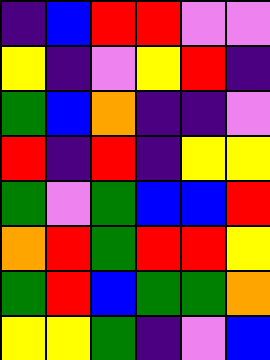[["indigo", "blue", "red", "red", "violet", "violet"], ["yellow", "indigo", "violet", "yellow", "red", "indigo"], ["green", "blue", "orange", "indigo", "indigo", "violet"], ["red", "indigo", "red", "indigo", "yellow", "yellow"], ["green", "violet", "green", "blue", "blue", "red"], ["orange", "red", "green", "red", "red", "yellow"], ["green", "red", "blue", "green", "green", "orange"], ["yellow", "yellow", "green", "indigo", "violet", "blue"]]